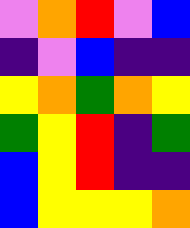[["violet", "orange", "red", "violet", "blue"], ["indigo", "violet", "blue", "indigo", "indigo"], ["yellow", "orange", "green", "orange", "yellow"], ["green", "yellow", "red", "indigo", "green"], ["blue", "yellow", "red", "indigo", "indigo"], ["blue", "yellow", "yellow", "yellow", "orange"]]